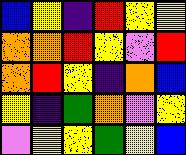[["blue", "yellow", "indigo", "red", "yellow", "yellow"], ["orange", "orange", "red", "yellow", "violet", "red"], ["orange", "red", "yellow", "indigo", "orange", "blue"], ["yellow", "indigo", "green", "orange", "violet", "yellow"], ["violet", "yellow", "yellow", "green", "yellow", "blue"]]